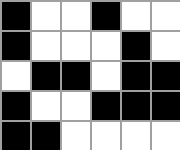[["black", "white", "white", "black", "white", "white"], ["black", "white", "white", "white", "black", "white"], ["white", "black", "black", "white", "black", "black"], ["black", "white", "white", "black", "black", "black"], ["black", "black", "white", "white", "white", "white"]]